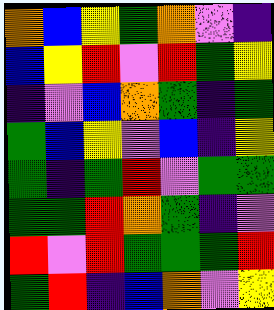[["orange", "blue", "yellow", "green", "orange", "violet", "indigo"], ["blue", "yellow", "red", "violet", "red", "green", "yellow"], ["indigo", "violet", "blue", "orange", "green", "indigo", "green"], ["green", "blue", "yellow", "violet", "blue", "indigo", "yellow"], ["green", "indigo", "green", "red", "violet", "green", "green"], ["green", "green", "red", "orange", "green", "indigo", "violet"], ["red", "violet", "red", "green", "green", "green", "red"], ["green", "red", "indigo", "blue", "orange", "violet", "yellow"]]